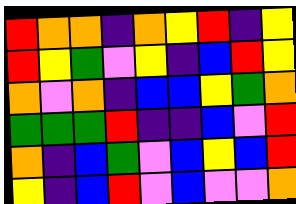[["red", "orange", "orange", "indigo", "orange", "yellow", "red", "indigo", "yellow"], ["red", "yellow", "green", "violet", "yellow", "indigo", "blue", "red", "yellow"], ["orange", "violet", "orange", "indigo", "blue", "blue", "yellow", "green", "orange"], ["green", "green", "green", "red", "indigo", "indigo", "blue", "violet", "red"], ["orange", "indigo", "blue", "green", "violet", "blue", "yellow", "blue", "red"], ["yellow", "indigo", "blue", "red", "violet", "blue", "violet", "violet", "orange"]]